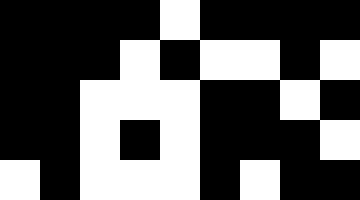[["black", "black", "black", "black", "white", "black", "black", "black", "black"], ["black", "black", "black", "white", "black", "white", "white", "black", "white"], ["black", "black", "white", "white", "white", "black", "black", "white", "black"], ["black", "black", "white", "black", "white", "black", "black", "black", "white"], ["white", "black", "white", "white", "white", "black", "white", "black", "black"]]